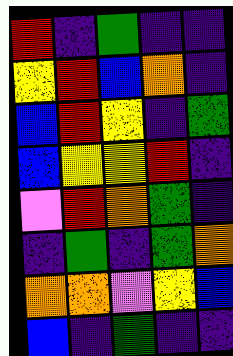[["red", "indigo", "green", "indigo", "indigo"], ["yellow", "red", "blue", "orange", "indigo"], ["blue", "red", "yellow", "indigo", "green"], ["blue", "yellow", "yellow", "red", "indigo"], ["violet", "red", "orange", "green", "indigo"], ["indigo", "green", "indigo", "green", "orange"], ["orange", "orange", "violet", "yellow", "blue"], ["blue", "indigo", "green", "indigo", "indigo"]]